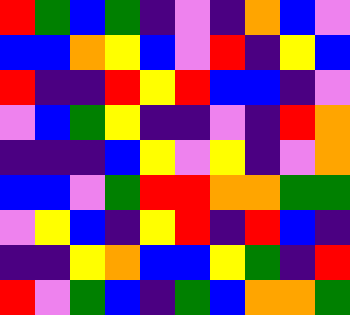[["red", "green", "blue", "green", "indigo", "violet", "indigo", "orange", "blue", "violet"], ["blue", "blue", "orange", "yellow", "blue", "violet", "red", "indigo", "yellow", "blue"], ["red", "indigo", "indigo", "red", "yellow", "red", "blue", "blue", "indigo", "violet"], ["violet", "blue", "green", "yellow", "indigo", "indigo", "violet", "indigo", "red", "orange"], ["indigo", "indigo", "indigo", "blue", "yellow", "violet", "yellow", "indigo", "violet", "orange"], ["blue", "blue", "violet", "green", "red", "red", "orange", "orange", "green", "green"], ["violet", "yellow", "blue", "indigo", "yellow", "red", "indigo", "red", "blue", "indigo"], ["indigo", "indigo", "yellow", "orange", "blue", "blue", "yellow", "green", "indigo", "red"], ["red", "violet", "green", "blue", "indigo", "green", "blue", "orange", "orange", "green"]]